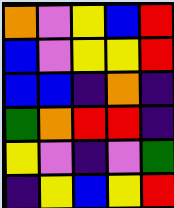[["orange", "violet", "yellow", "blue", "red"], ["blue", "violet", "yellow", "yellow", "red"], ["blue", "blue", "indigo", "orange", "indigo"], ["green", "orange", "red", "red", "indigo"], ["yellow", "violet", "indigo", "violet", "green"], ["indigo", "yellow", "blue", "yellow", "red"]]